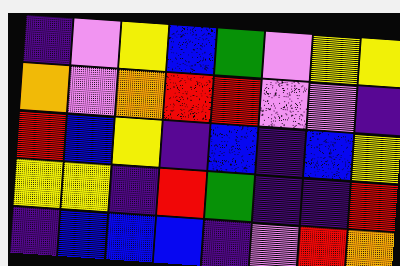[["indigo", "violet", "yellow", "blue", "green", "violet", "yellow", "yellow"], ["orange", "violet", "orange", "red", "red", "violet", "violet", "indigo"], ["red", "blue", "yellow", "indigo", "blue", "indigo", "blue", "yellow"], ["yellow", "yellow", "indigo", "red", "green", "indigo", "indigo", "red"], ["indigo", "blue", "blue", "blue", "indigo", "violet", "red", "orange"]]